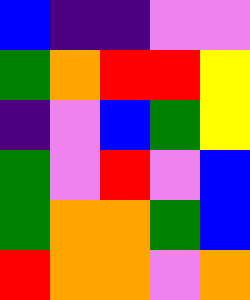[["blue", "indigo", "indigo", "violet", "violet"], ["green", "orange", "red", "red", "yellow"], ["indigo", "violet", "blue", "green", "yellow"], ["green", "violet", "red", "violet", "blue"], ["green", "orange", "orange", "green", "blue"], ["red", "orange", "orange", "violet", "orange"]]